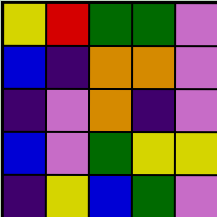[["yellow", "red", "green", "green", "violet"], ["blue", "indigo", "orange", "orange", "violet"], ["indigo", "violet", "orange", "indigo", "violet"], ["blue", "violet", "green", "yellow", "yellow"], ["indigo", "yellow", "blue", "green", "violet"]]